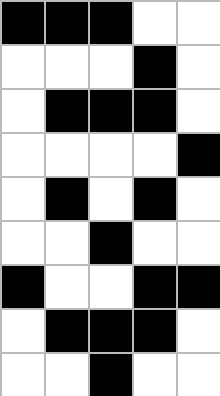[["black", "black", "black", "white", "white"], ["white", "white", "white", "black", "white"], ["white", "black", "black", "black", "white"], ["white", "white", "white", "white", "black"], ["white", "black", "white", "black", "white"], ["white", "white", "black", "white", "white"], ["black", "white", "white", "black", "black"], ["white", "black", "black", "black", "white"], ["white", "white", "black", "white", "white"]]